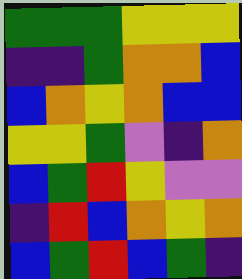[["green", "green", "green", "yellow", "yellow", "yellow"], ["indigo", "indigo", "green", "orange", "orange", "blue"], ["blue", "orange", "yellow", "orange", "blue", "blue"], ["yellow", "yellow", "green", "violet", "indigo", "orange"], ["blue", "green", "red", "yellow", "violet", "violet"], ["indigo", "red", "blue", "orange", "yellow", "orange"], ["blue", "green", "red", "blue", "green", "indigo"]]